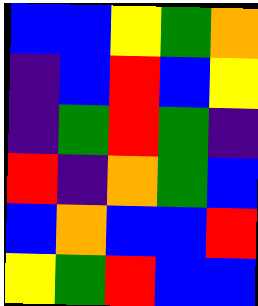[["blue", "blue", "yellow", "green", "orange"], ["indigo", "blue", "red", "blue", "yellow"], ["indigo", "green", "red", "green", "indigo"], ["red", "indigo", "orange", "green", "blue"], ["blue", "orange", "blue", "blue", "red"], ["yellow", "green", "red", "blue", "blue"]]